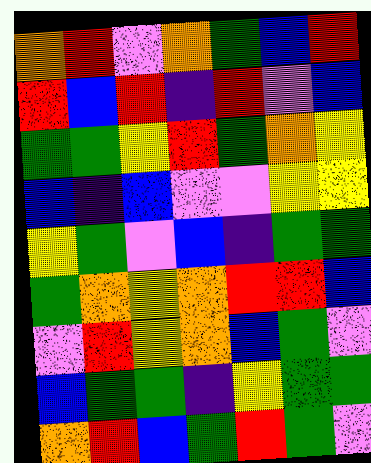[["orange", "red", "violet", "orange", "green", "blue", "red"], ["red", "blue", "red", "indigo", "red", "violet", "blue"], ["green", "green", "yellow", "red", "green", "orange", "yellow"], ["blue", "indigo", "blue", "violet", "violet", "yellow", "yellow"], ["yellow", "green", "violet", "blue", "indigo", "green", "green"], ["green", "orange", "yellow", "orange", "red", "red", "blue"], ["violet", "red", "yellow", "orange", "blue", "green", "violet"], ["blue", "green", "green", "indigo", "yellow", "green", "green"], ["orange", "red", "blue", "green", "red", "green", "violet"]]